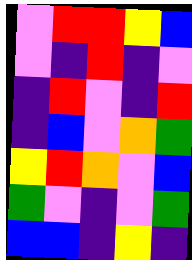[["violet", "red", "red", "yellow", "blue"], ["violet", "indigo", "red", "indigo", "violet"], ["indigo", "red", "violet", "indigo", "red"], ["indigo", "blue", "violet", "orange", "green"], ["yellow", "red", "orange", "violet", "blue"], ["green", "violet", "indigo", "violet", "green"], ["blue", "blue", "indigo", "yellow", "indigo"]]